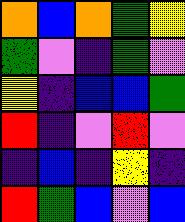[["orange", "blue", "orange", "green", "yellow"], ["green", "violet", "indigo", "green", "violet"], ["yellow", "indigo", "blue", "blue", "green"], ["red", "indigo", "violet", "red", "violet"], ["indigo", "blue", "indigo", "yellow", "indigo"], ["red", "green", "blue", "violet", "blue"]]